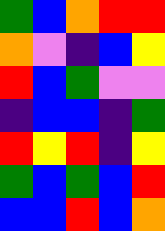[["green", "blue", "orange", "red", "red"], ["orange", "violet", "indigo", "blue", "yellow"], ["red", "blue", "green", "violet", "violet"], ["indigo", "blue", "blue", "indigo", "green"], ["red", "yellow", "red", "indigo", "yellow"], ["green", "blue", "green", "blue", "red"], ["blue", "blue", "red", "blue", "orange"]]